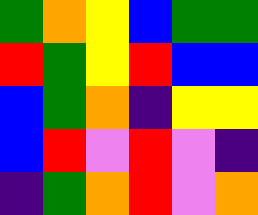[["green", "orange", "yellow", "blue", "green", "green"], ["red", "green", "yellow", "red", "blue", "blue"], ["blue", "green", "orange", "indigo", "yellow", "yellow"], ["blue", "red", "violet", "red", "violet", "indigo"], ["indigo", "green", "orange", "red", "violet", "orange"]]